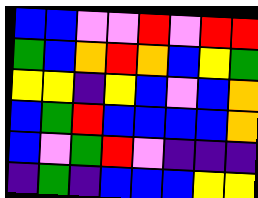[["blue", "blue", "violet", "violet", "red", "violet", "red", "red"], ["green", "blue", "orange", "red", "orange", "blue", "yellow", "green"], ["yellow", "yellow", "indigo", "yellow", "blue", "violet", "blue", "orange"], ["blue", "green", "red", "blue", "blue", "blue", "blue", "orange"], ["blue", "violet", "green", "red", "violet", "indigo", "indigo", "indigo"], ["indigo", "green", "indigo", "blue", "blue", "blue", "yellow", "yellow"]]